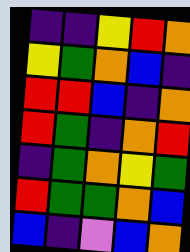[["indigo", "indigo", "yellow", "red", "orange"], ["yellow", "green", "orange", "blue", "indigo"], ["red", "red", "blue", "indigo", "orange"], ["red", "green", "indigo", "orange", "red"], ["indigo", "green", "orange", "yellow", "green"], ["red", "green", "green", "orange", "blue"], ["blue", "indigo", "violet", "blue", "orange"]]